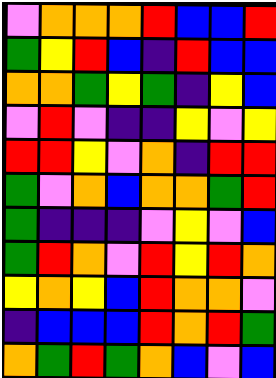[["violet", "orange", "orange", "orange", "red", "blue", "blue", "red"], ["green", "yellow", "red", "blue", "indigo", "red", "blue", "blue"], ["orange", "orange", "green", "yellow", "green", "indigo", "yellow", "blue"], ["violet", "red", "violet", "indigo", "indigo", "yellow", "violet", "yellow"], ["red", "red", "yellow", "violet", "orange", "indigo", "red", "red"], ["green", "violet", "orange", "blue", "orange", "orange", "green", "red"], ["green", "indigo", "indigo", "indigo", "violet", "yellow", "violet", "blue"], ["green", "red", "orange", "violet", "red", "yellow", "red", "orange"], ["yellow", "orange", "yellow", "blue", "red", "orange", "orange", "violet"], ["indigo", "blue", "blue", "blue", "red", "orange", "red", "green"], ["orange", "green", "red", "green", "orange", "blue", "violet", "blue"]]